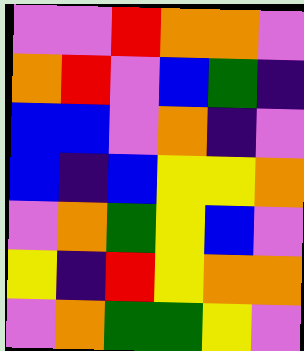[["violet", "violet", "red", "orange", "orange", "violet"], ["orange", "red", "violet", "blue", "green", "indigo"], ["blue", "blue", "violet", "orange", "indigo", "violet"], ["blue", "indigo", "blue", "yellow", "yellow", "orange"], ["violet", "orange", "green", "yellow", "blue", "violet"], ["yellow", "indigo", "red", "yellow", "orange", "orange"], ["violet", "orange", "green", "green", "yellow", "violet"]]